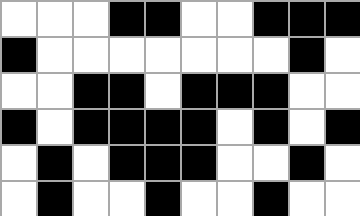[["white", "white", "white", "black", "black", "white", "white", "black", "black", "black"], ["black", "white", "white", "white", "white", "white", "white", "white", "black", "white"], ["white", "white", "black", "black", "white", "black", "black", "black", "white", "white"], ["black", "white", "black", "black", "black", "black", "white", "black", "white", "black"], ["white", "black", "white", "black", "black", "black", "white", "white", "black", "white"], ["white", "black", "white", "white", "black", "white", "white", "black", "white", "white"]]